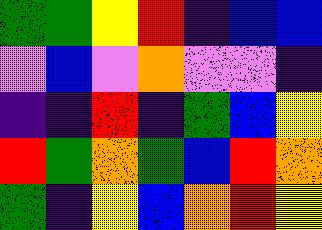[["green", "green", "yellow", "red", "indigo", "blue", "blue"], ["violet", "blue", "violet", "orange", "violet", "violet", "indigo"], ["indigo", "indigo", "red", "indigo", "green", "blue", "yellow"], ["red", "green", "orange", "green", "blue", "red", "orange"], ["green", "indigo", "yellow", "blue", "orange", "red", "yellow"]]